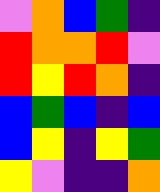[["violet", "orange", "blue", "green", "indigo"], ["red", "orange", "orange", "red", "violet"], ["red", "yellow", "red", "orange", "indigo"], ["blue", "green", "blue", "indigo", "blue"], ["blue", "yellow", "indigo", "yellow", "green"], ["yellow", "violet", "indigo", "indigo", "orange"]]